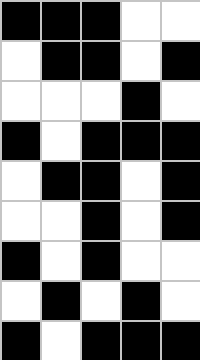[["black", "black", "black", "white", "white"], ["white", "black", "black", "white", "black"], ["white", "white", "white", "black", "white"], ["black", "white", "black", "black", "black"], ["white", "black", "black", "white", "black"], ["white", "white", "black", "white", "black"], ["black", "white", "black", "white", "white"], ["white", "black", "white", "black", "white"], ["black", "white", "black", "black", "black"]]